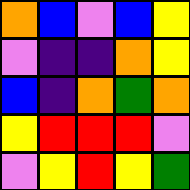[["orange", "blue", "violet", "blue", "yellow"], ["violet", "indigo", "indigo", "orange", "yellow"], ["blue", "indigo", "orange", "green", "orange"], ["yellow", "red", "red", "red", "violet"], ["violet", "yellow", "red", "yellow", "green"]]